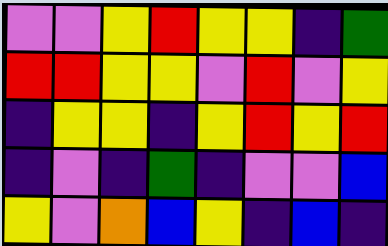[["violet", "violet", "yellow", "red", "yellow", "yellow", "indigo", "green"], ["red", "red", "yellow", "yellow", "violet", "red", "violet", "yellow"], ["indigo", "yellow", "yellow", "indigo", "yellow", "red", "yellow", "red"], ["indigo", "violet", "indigo", "green", "indigo", "violet", "violet", "blue"], ["yellow", "violet", "orange", "blue", "yellow", "indigo", "blue", "indigo"]]